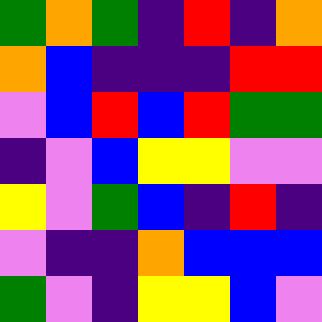[["green", "orange", "green", "indigo", "red", "indigo", "orange"], ["orange", "blue", "indigo", "indigo", "indigo", "red", "red"], ["violet", "blue", "red", "blue", "red", "green", "green"], ["indigo", "violet", "blue", "yellow", "yellow", "violet", "violet"], ["yellow", "violet", "green", "blue", "indigo", "red", "indigo"], ["violet", "indigo", "indigo", "orange", "blue", "blue", "blue"], ["green", "violet", "indigo", "yellow", "yellow", "blue", "violet"]]